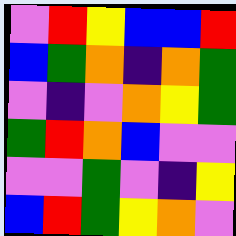[["violet", "red", "yellow", "blue", "blue", "red"], ["blue", "green", "orange", "indigo", "orange", "green"], ["violet", "indigo", "violet", "orange", "yellow", "green"], ["green", "red", "orange", "blue", "violet", "violet"], ["violet", "violet", "green", "violet", "indigo", "yellow"], ["blue", "red", "green", "yellow", "orange", "violet"]]